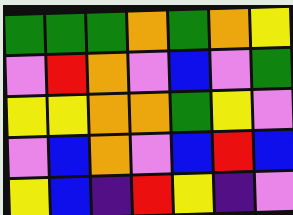[["green", "green", "green", "orange", "green", "orange", "yellow"], ["violet", "red", "orange", "violet", "blue", "violet", "green"], ["yellow", "yellow", "orange", "orange", "green", "yellow", "violet"], ["violet", "blue", "orange", "violet", "blue", "red", "blue"], ["yellow", "blue", "indigo", "red", "yellow", "indigo", "violet"]]